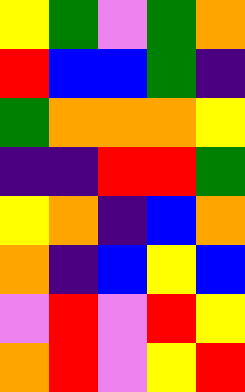[["yellow", "green", "violet", "green", "orange"], ["red", "blue", "blue", "green", "indigo"], ["green", "orange", "orange", "orange", "yellow"], ["indigo", "indigo", "red", "red", "green"], ["yellow", "orange", "indigo", "blue", "orange"], ["orange", "indigo", "blue", "yellow", "blue"], ["violet", "red", "violet", "red", "yellow"], ["orange", "red", "violet", "yellow", "red"]]